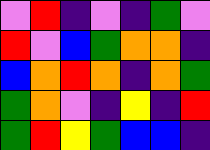[["violet", "red", "indigo", "violet", "indigo", "green", "violet"], ["red", "violet", "blue", "green", "orange", "orange", "indigo"], ["blue", "orange", "red", "orange", "indigo", "orange", "green"], ["green", "orange", "violet", "indigo", "yellow", "indigo", "red"], ["green", "red", "yellow", "green", "blue", "blue", "indigo"]]